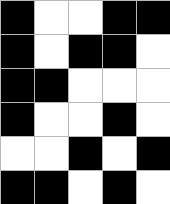[["black", "white", "white", "black", "black"], ["black", "white", "black", "black", "white"], ["black", "black", "white", "white", "white"], ["black", "white", "white", "black", "white"], ["white", "white", "black", "white", "black"], ["black", "black", "white", "black", "white"]]